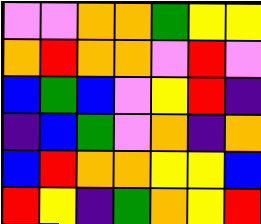[["violet", "violet", "orange", "orange", "green", "yellow", "yellow"], ["orange", "red", "orange", "orange", "violet", "red", "violet"], ["blue", "green", "blue", "violet", "yellow", "red", "indigo"], ["indigo", "blue", "green", "violet", "orange", "indigo", "orange"], ["blue", "red", "orange", "orange", "yellow", "yellow", "blue"], ["red", "yellow", "indigo", "green", "orange", "yellow", "red"]]